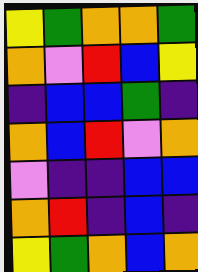[["yellow", "green", "orange", "orange", "green"], ["orange", "violet", "red", "blue", "yellow"], ["indigo", "blue", "blue", "green", "indigo"], ["orange", "blue", "red", "violet", "orange"], ["violet", "indigo", "indigo", "blue", "blue"], ["orange", "red", "indigo", "blue", "indigo"], ["yellow", "green", "orange", "blue", "orange"]]